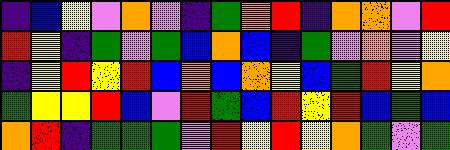[["indigo", "blue", "yellow", "violet", "orange", "violet", "indigo", "green", "orange", "red", "indigo", "orange", "orange", "violet", "red"], ["red", "yellow", "indigo", "green", "violet", "green", "blue", "orange", "blue", "indigo", "green", "violet", "orange", "violet", "yellow"], ["indigo", "yellow", "red", "yellow", "red", "blue", "orange", "blue", "orange", "yellow", "blue", "green", "red", "yellow", "orange"], ["green", "yellow", "yellow", "red", "blue", "violet", "red", "green", "blue", "red", "yellow", "red", "blue", "green", "blue"], ["orange", "red", "indigo", "green", "green", "green", "violet", "red", "yellow", "red", "yellow", "orange", "green", "violet", "green"]]